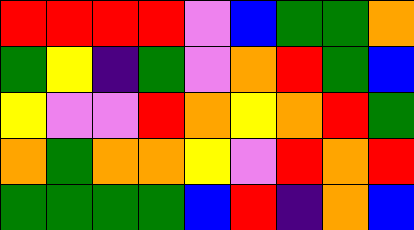[["red", "red", "red", "red", "violet", "blue", "green", "green", "orange"], ["green", "yellow", "indigo", "green", "violet", "orange", "red", "green", "blue"], ["yellow", "violet", "violet", "red", "orange", "yellow", "orange", "red", "green"], ["orange", "green", "orange", "orange", "yellow", "violet", "red", "orange", "red"], ["green", "green", "green", "green", "blue", "red", "indigo", "orange", "blue"]]